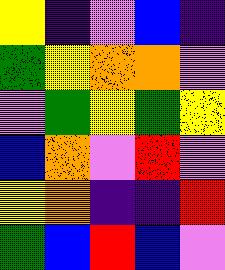[["yellow", "indigo", "violet", "blue", "indigo"], ["green", "yellow", "orange", "orange", "violet"], ["violet", "green", "yellow", "green", "yellow"], ["blue", "orange", "violet", "red", "violet"], ["yellow", "orange", "indigo", "indigo", "red"], ["green", "blue", "red", "blue", "violet"]]